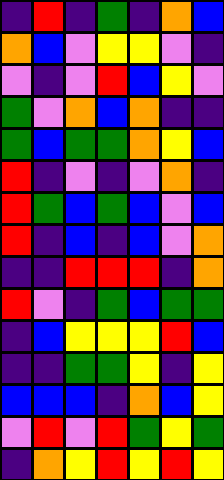[["indigo", "red", "indigo", "green", "indigo", "orange", "blue"], ["orange", "blue", "violet", "yellow", "yellow", "violet", "indigo"], ["violet", "indigo", "violet", "red", "blue", "yellow", "violet"], ["green", "violet", "orange", "blue", "orange", "indigo", "indigo"], ["green", "blue", "green", "green", "orange", "yellow", "blue"], ["red", "indigo", "violet", "indigo", "violet", "orange", "indigo"], ["red", "green", "blue", "green", "blue", "violet", "blue"], ["red", "indigo", "blue", "indigo", "blue", "violet", "orange"], ["indigo", "indigo", "red", "red", "red", "indigo", "orange"], ["red", "violet", "indigo", "green", "blue", "green", "green"], ["indigo", "blue", "yellow", "yellow", "yellow", "red", "blue"], ["indigo", "indigo", "green", "green", "yellow", "indigo", "yellow"], ["blue", "blue", "blue", "indigo", "orange", "blue", "yellow"], ["violet", "red", "violet", "red", "green", "yellow", "green"], ["indigo", "orange", "yellow", "red", "yellow", "red", "yellow"]]